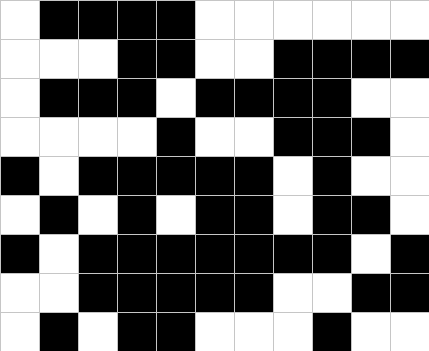[["white", "black", "black", "black", "black", "white", "white", "white", "white", "white", "white"], ["white", "white", "white", "black", "black", "white", "white", "black", "black", "black", "black"], ["white", "black", "black", "black", "white", "black", "black", "black", "black", "white", "white"], ["white", "white", "white", "white", "black", "white", "white", "black", "black", "black", "white"], ["black", "white", "black", "black", "black", "black", "black", "white", "black", "white", "white"], ["white", "black", "white", "black", "white", "black", "black", "white", "black", "black", "white"], ["black", "white", "black", "black", "black", "black", "black", "black", "black", "white", "black"], ["white", "white", "black", "black", "black", "black", "black", "white", "white", "black", "black"], ["white", "black", "white", "black", "black", "white", "white", "white", "black", "white", "white"]]